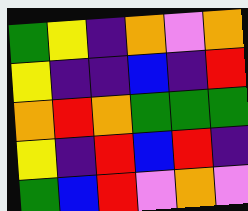[["green", "yellow", "indigo", "orange", "violet", "orange"], ["yellow", "indigo", "indigo", "blue", "indigo", "red"], ["orange", "red", "orange", "green", "green", "green"], ["yellow", "indigo", "red", "blue", "red", "indigo"], ["green", "blue", "red", "violet", "orange", "violet"]]